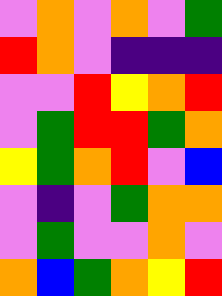[["violet", "orange", "violet", "orange", "violet", "green"], ["red", "orange", "violet", "indigo", "indigo", "indigo"], ["violet", "violet", "red", "yellow", "orange", "red"], ["violet", "green", "red", "red", "green", "orange"], ["yellow", "green", "orange", "red", "violet", "blue"], ["violet", "indigo", "violet", "green", "orange", "orange"], ["violet", "green", "violet", "violet", "orange", "violet"], ["orange", "blue", "green", "orange", "yellow", "red"]]